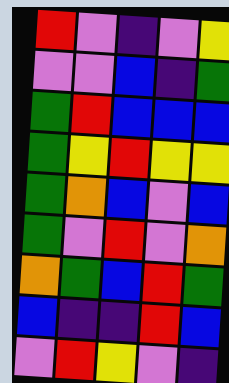[["red", "violet", "indigo", "violet", "yellow"], ["violet", "violet", "blue", "indigo", "green"], ["green", "red", "blue", "blue", "blue"], ["green", "yellow", "red", "yellow", "yellow"], ["green", "orange", "blue", "violet", "blue"], ["green", "violet", "red", "violet", "orange"], ["orange", "green", "blue", "red", "green"], ["blue", "indigo", "indigo", "red", "blue"], ["violet", "red", "yellow", "violet", "indigo"]]